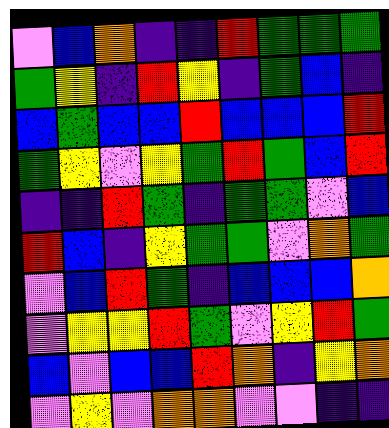[["violet", "blue", "orange", "indigo", "indigo", "red", "green", "green", "green"], ["green", "yellow", "indigo", "red", "yellow", "indigo", "green", "blue", "indigo"], ["blue", "green", "blue", "blue", "red", "blue", "blue", "blue", "red"], ["green", "yellow", "violet", "yellow", "green", "red", "green", "blue", "red"], ["indigo", "indigo", "red", "green", "indigo", "green", "green", "violet", "blue"], ["red", "blue", "indigo", "yellow", "green", "green", "violet", "orange", "green"], ["violet", "blue", "red", "green", "indigo", "blue", "blue", "blue", "orange"], ["violet", "yellow", "yellow", "red", "green", "violet", "yellow", "red", "green"], ["blue", "violet", "blue", "blue", "red", "orange", "indigo", "yellow", "orange"], ["violet", "yellow", "violet", "orange", "orange", "violet", "violet", "indigo", "indigo"]]